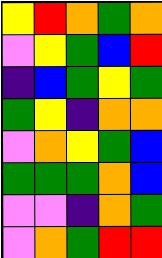[["yellow", "red", "orange", "green", "orange"], ["violet", "yellow", "green", "blue", "red"], ["indigo", "blue", "green", "yellow", "green"], ["green", "yellow", "indigo", "orange", "orange"], ["violet", "orange", "yellow", "green", "blue"], ["green", "green", "green", "orange", "blue"], ["violet", "violet", "indigo", "orange", "green"], ["violet", "orange", "green", "red", "red"]]